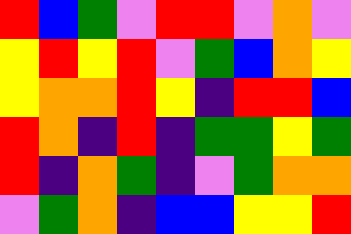[["red", "blue", "green", "violet", "red", "red", "violet", "orange", "violet"], ["yellow", "red", "yellow", "red", "violet", "green", "blue", "orange", "yellow"], ["yellow", "orange", "orange", "red", "yellow", "indigo", "red", "red", "blue"], ["red", "orange", "indigo", "red", "indigo", "green", "green", "yellow", "green"], ["red", "indigo", "orange", "green", "indigo", "violet", "green", "orange", "orange"], ["violet", "green", "orange", "indigo", "blue", "blue", "yellow", "yellow", "red"]]